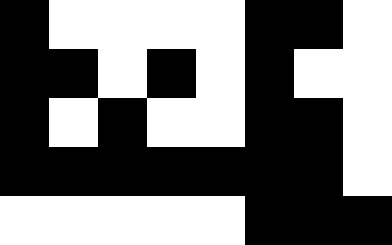[["black", "white", "white", "white", "white", "black", "black", "white"], ["black", "black", "white", "black", "white", "black", "white", "white"], ["black", "white", "black", "white", "white", "black", "black", "white"], ["black", "black", "black", "black", "black", "black", "black", "white"], ["white", "white", "white", "white", "white", "black", "black", "black"]]